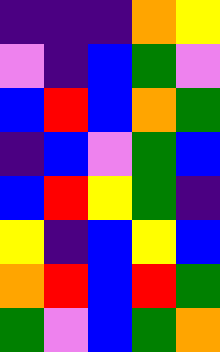[["indigo", "indigo", "indigo", "orange", "yellow"], ["violet", "indigo", "blue", "green", "violet"], ["blue", "red", "blue", "orange", "green"], ["indigo", "blue", "violet", "green", "blue"], ["blue", "red", "yellow", "green", "indigo"], ["yellow", "indigo", "blue", "yellow", "blue"], ["orange", "red", "blue", "red", "green"], ["green", "violet", "blue", "green", "orange"]]